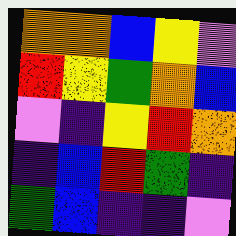[["orange", "orange", "blue", "yellow", "violet"], ["red", "yellow", "green", "orange", "blue"], ["violet", "indigo", "yellow", "red", "orange"], ["indigo", "blue", "red", "green", "indigo"], ["green", "blue", "indigo", "indigo", "violet"]]